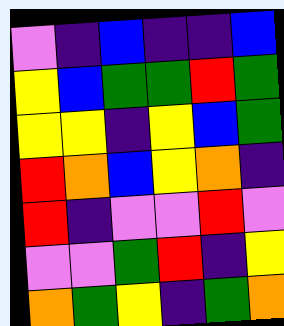[["violet", "indigo", "blue", "indigo", "indigo", "blue"], ["yellow", "blue", "green", "green", "red", "green"], ["yellow", "yellow", "indigo", "yellow", "blue", "green"], ["red", "orange", "blue", "yellow", "orange", "indigo"], ["red", "indigo", "violet", "violet", "red", "violet"], ["violet", "violet", "green", "red", "indigo", "yellow"], ["orange", "green", "yellow", "indigo", "green", "orange"]]